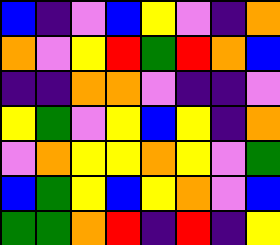[["blue", "indigo", "violet", "blue", "yellow", "violet", "indigo", "orange"], ["orange", "violet", "yellow", "red", "green", "red", "orange", "blue"], ["indigo", "indigo", "orange", "orange", "violet", "indigo", "indigo", "violet"], ["yellow", "green", "violet", "yellow", "blue", "yellow", "indigo", "orange"], ["violet", "orange", "yellow", "yellow", "orange", "yellow", "violet", "green"], ["blue", "green", "yellow", "blue", "yellow", "orange", "violet", "blue"], ["green", "green", "orange", "red", "indigo", "red", "indigo", "yellow"]]